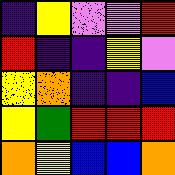[["indigo", "yellow", "violet", "violet", "red"], ["red", "indigo", "indigo", "yellow", "violet"], ["yellow", "orange", "indigo", "indigo", "blue"], ["yellow", "green", "red", "red", "red"], ["orange", "yellow", "blue", "blue", "orange"]]